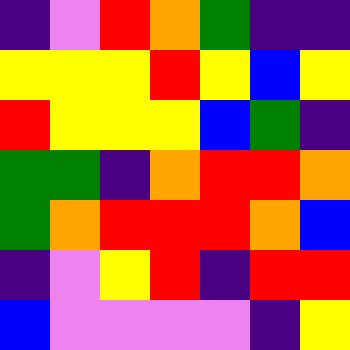[["indigo", "violet", "red", "orange", "green", "indigo", "indigo"], ["yellow", "yellow", "yellow", "red", "yellow", "blue", "yellow"], ["red", "yellow", "yellow", "yellow", "blue", "green", "indigo"], ["green", "green", "indigo", "orange", "red", "red", "orange"], ["green", "orange", "red", "red", "red", "orange", "blue"], ["indigo", "violet", "yellow", "red", "indigo", "red", "red"], ["blue", "violet", "violet", "violet", "violet", "indigo", "yellow"]]